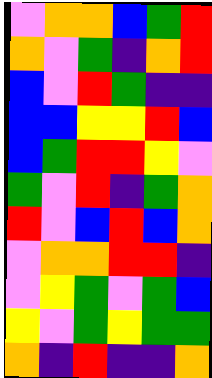[["violet", "orange", "orange", "blue", "green", "red"], ["orange", "violet", "green", "indigo", "orange", "red"], ["blue", "violet", "red", "green", "indigo", "indigo"], ["blue", "blue", "yellow", "yellow", "red", "blue"], ["blue", "green", "red", "red", "yellow", "violet"], ["green", "violet", "red", "indigo", "green", "orange"], ["red", "violet", "blue", "red", "blue", "orange"], ["violet", "orange", "orange", "red", "red", "indigo"], ["violet", "yellow", "green", "violet", "green", "blue"], ["yellow", "violet", "green", "yellow", "green", "green"], ["orange", "indigo", "red", "indigo", "indigo", "orange"]]